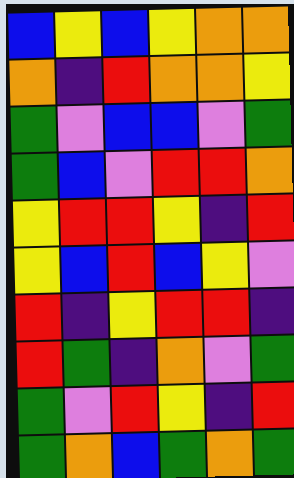[["blue", "yellow", "blue", "yellow", "orange", "orange"], ["orange", "indigo", "red", "orange", "orange", "yellow"], ["green", "violet", "blue", "blue", "violet", "green"], ["green", "blue", "violet", "red", "red", "orange"], ["yellow", "red", "red", "yellow", "indigo", "red"], ["yellow", "blue", "red", "blue", "yellow", "violet"], ["red", "indigo", "yellow", "red", "red", "indigo"], ["red", "green", "indigo", "orange", "violet", "green"], ["green", "violet", "red", "yellow", "indigo", "red"], ["green", "orange", "blue", "green", "orange", "green"]]